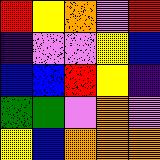[["red", "yellow", "orange", "violet", "red"], ["indigo", "violet", "violet", "yellow", "blue"], ["blue", "blue", "red", "yellow", "indigo"], ["green", "green", "violet", "orange", "violet"], ["yellow", "blue", "orange", "orange", "orange"]]